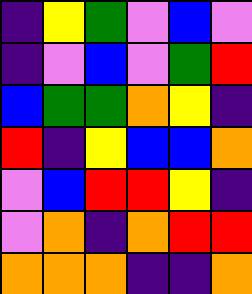[["indigo", "yellow", "green", "violet", "blue", "violet"], ["indigo", "violet", "blue", "violet", "green", "red"], ["blue", "green", "green", "orange", "yellow", "indigo"], ["red", "indigo", "yellow", "blue", "blue", "orange"], ["violet", "blue", "red", "red", "yellow", "indigo"], ["violet", "orange", "indigo", "orange", "red", "red"], ["orange", "orange", "orange", "indigo", "indigo", "orange"]]